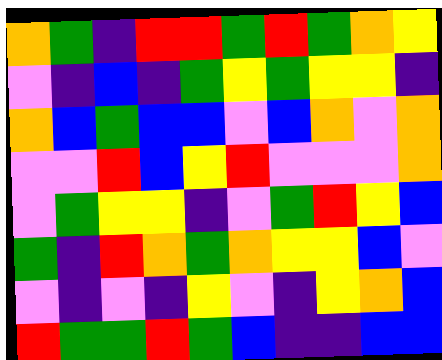[["orange", "green", "indigo", "red", "red", "green", "red", "green", "orange", "yellow"], ["violet", "indigo", "blue", "indigo", "green", "yellow", "green", "yellow", "yellow", "indigo"], ["orange", "blue", "green", "blue", "blue", "violet", "blue", "orange", "violet", "orange"], ["violet", "violet", "red", "blue", "yellow", "red", "violet", "violet", "violet", "orange"], ["violet", "green", "yellow", "yellow", "indigo", "violet", "green", "red", "yellow", "blue"], ["green", "indigo", "red", "orange", "green", "orange", "yellow", "yellow", "blue", "violet"], ["violet", "indigo", "violet", "indigo", "yellow", "violet", "indigo", "yellow", "orange", "blue"], ["red", "green", "green", "red", "green", "blue", "indigo", "indigo", "blue", "blue"]]